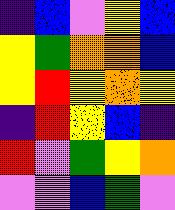[["indigo", "blue", "violet", "yellow", "blue"], ["yellow", "green", "orange", "orange", "blue"], ["yellow", "red", "yellow", "orange", "yellow"], ["indigo", "red", "yellow", "blue", "indigo"], ["red", "violet", "green", "yellow", "orange"], ["violet", "violet", "blue", "green", "violet"]]